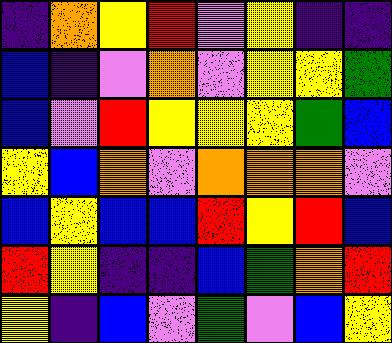[["indigo", "orange", "yellow", "red", "violet", "yellow", "indigo", "indigo"], ["blue", "indigo", "violet", "orange", "violet", "yellow", "yellow", "green"], ["blue", "violet", "red", "yellow", "yellow", "yellow", "green", "blue"], ["yellow", "blue", "orange", "violet", "orange", "orange", "orange", "violet"], ["blue", "yellow", "blue", "blue", "red", "yellow", "red", "blue"], ["red", "yellow", "indigo", "indigo", "blue", "green", "orange", "red"], ["yellow", "indigo", "blue", "violet", "green", "violet", "blue", "yellow"]]